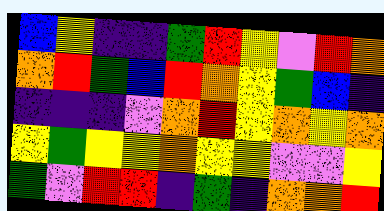[["blue", "yellow", "indigo", "indigo", "green", "red", "yellow", "violet", "red", "orange"], ["orange", "red", "green", "blue", "red", "orange", "yellow", "green", "blue", "indigo"], ["indigo", "indigo", "indigo", "violet", "orange", "red", "yellow", "orange", "yellow", "orange"], ["yellow", "green", "yellow", "yellow", "orange", "yellow", "yellow", "violet", "violet", "yellow"], ["green", "violet", "red", "red", "indigo", "green", "indigo", "orange", "orange", "red"]]